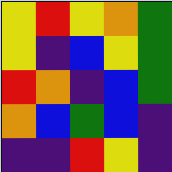[["yellow", "red", "yellow", "orange", "green"], ["yellow", "indigo", "blue", "yellow", "green"], ["red", "orange", "indigo", "blue", "green"], ["orange", "blue", "green", "blue", "indigo"], ["indigo", "indigo", "red", "yellow", "indigo"]]